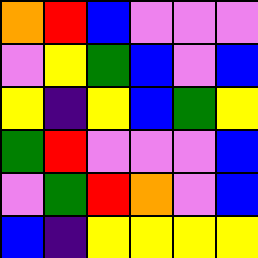[["orange", "red", "blue", "violet", "violet", "violet"], ["violet", "yellow", "green", "blue", "violet", "blue"], ["yellow", "indigo", "yellow", "blue", "green", "yellow"], ["green", "red", "violet", "violet", "violet", "blue"], ["violet", "green", "red", "orange", "violet", "blue"], ["blue", "indigo", "yellow", "yellow", "yellow", "yellow"]]